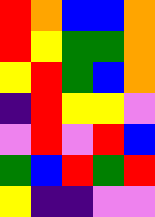[["red", "orange", "blue", "blue", "orange"], ["red", "yellow", "green", "green", "orange"], ["yellow", "red", "green", "blue", "orange"], ["indigo", "red", "yellow", "yellow", "violet"], ["violet", "red", "violet", "red", "blue"], ["green", "blue", "red", "green", "red"], ["yellow", "indigo", "indigo", "violet", "violet"]]